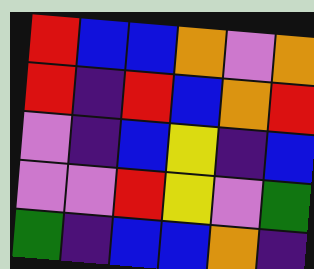[["red", "blue", "blue", "orange", "violet", "orange"], ["red", "indigo", "red", "blue", "orange", "red"], ["violet", "indigo", "blue", "yellow", "indigo", "blue"], ["violet", "violet", "red", "yellow", "violet", "green"], ["green", "indigo", "blue", "blue", "orange", "indigo"]]